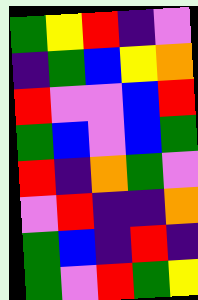[["green", "yellow", "red", "indigo", "violet"], ["indigo", "green", "blue", "yellow", "orange"], ["red", "violet", "violet", "blue", "red"], ["green", "blue", "violet", "blue", "green"], ["red", "indigo", "orange", "green", "violet"], ["violet", "red", "indigo", "indigo", "orange"], ["green", "blue", "indigo", "red", "indigo"], ["green", "violet", "red", "green", "yellow"]]